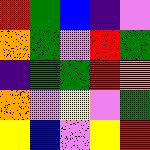[["red", "green", "blue", "indigo", "violet"], ["orange", "green", "violet", "red", "green"], ["indigo", "green", "green", "red", "orange"], ["orange", "violet", "yellow", "violet", "green"], ["yellow", "blue", "violet", "yellow", "red"]]